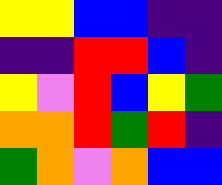[["yellow", "yellow", "blue", "blue", "indigo", "indigo"], ["indigo", "indigo", "red", "red", "blue", "indigo"], ["yellow", "violet", "red", "blue", "yellow", "green"], ["orange", "orange", "red", "green", "red", "indigo"], ["green", "orange", "violet", "orange", "blue", "blue"]]